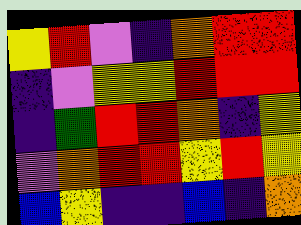[["yellow", "red", "violet", "indigo", "orange", "red", "red"], ["indigo", "violet", "yellow", "yellow", "red", "red", "red"], ["indigo", "green", "red", "red", "orange", "indigo", "yellow"], ["violet", "orange", "red", "red", "yellow", "red", "yellow"], ["blue", "yellow", "indigo", "indigo", "blue", "indigo", "orange"]]